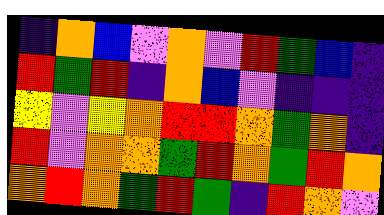[["indigo", "orange", "blue", "violet", "orange", "violet", "red", "green", "blue", "indigo"], ["red", "green", "red", "indigo", "orange", "blue", "violet", "indigo", "indigo", "indigo"], ["yellow", "violet", "yellow", "orange", "red", "red", "orange", "green", "orange", "indigo"], ["red", "violet", "orange", "orange", "green", "red", "orange", "green", "red", "orange"], ["orange", "red", "orange", "green", "red", "green", "indigo", "red", "orange", "violet"]]